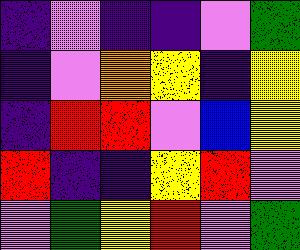[["indigo", "violet", "indigo", "indigo", "violet", "green"], ["indigo", "violet", "orange", "yellow", "indigo", "yellow"], ["indigo", "red", "red", "violet", "blue", "yellow"], ["red", "indigo", "indigo", "yellow", "red", "violet"], ["violet", "green", "yellow", "red", "violet", "green"]]